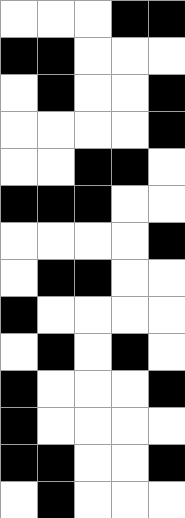[["white", "white", "white", "black", "black"], ["black", "black", "white", "white", "white"], ["white", "black", "white", "white", "black"], ["white", "white", "white", "white", "black"], ["white", "white", "black", "black", "white"], ["black", "black", "black", "white", "white"], ["white", "white", "white", "white", "black"], ["white", "black", "black", "white", "white"], ["black", "white", "white", "white", "white"], ["white", "black", "white", "black", "white"], ["black", "white", "white", "white", "black"], ["black", "white", "white", "white", "white"], ["black", "black", "white", "white", "black"], ["white", "black", "white", "white", "white"]]